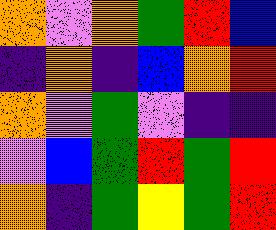[["orange", "violet", "orange", "green", "red", "blue"], ["indigo", "orange", "indigo", "blue", "orange", "red"], ["orange", "violet", "green", "violet", "indigo", "indigo"], ["violet", "blue", "green", "red", "green", "red"], ["orange", "indigo", "green", "yellow", "green", "red"]]